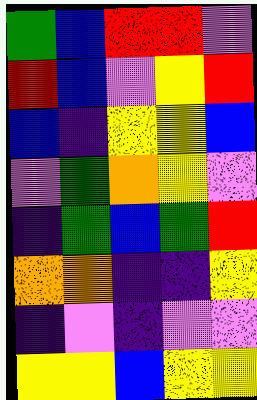[["green", "blue", "red", "red", "violet"], ["red", "blue", "violet", "yellow", "red"], ["blue", "indigo", "yellow", "yellow", "blue"], ["violet", "green", "orange", "yellow", "violet"], ["indigo", "green", "blue", "green", "red"], ["orange", "orange", "indigo", "indigo", "yellow"], ["indigo", "violet", "indigo", "violet", "violet"], ["yellow", "yellow", "blue", "yellow", "yellow"]]